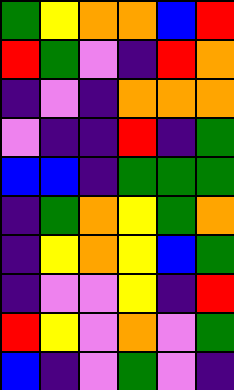[["green", "yellow", "orange", "orange", "blue", "red"], ["red", "green", "violet", "indigo", "red", "orange"], ["indigo", "violet", "indigo", "orange", "orange", "orange"], ["violet", "indigo", "indigo", "red", "indigo", "green"], ["blue", "blue", "indigo", "green", "green", "green"], ["indigo", "green", "orange", "yellow", "green", "orange"], ["indigo", "yellow", "orange", "yellow", "blue", "green"], ["indigo", "violet", "violet", "yellow", "indigo", "red"], ["red", "yellow", "violet", "orange", "violet", "green"], ["blue", "indigo", "violet", "green", "violet", "indigo"]]